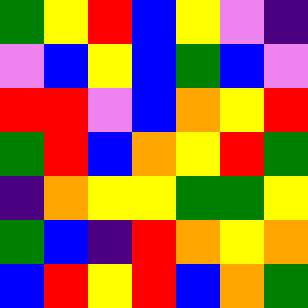[["green", "yellow", "red", "blue", "yellow", "violet", "indigo"], ["violet", "blue", "yellow", "blue", "green", "blue", "violet"], ["red", "red", "violet", "blue", "orange", "yellow", "red"], ["green", "red", "blue", "orange", "yellow", "red", "green"], ["indigo", "orange", "yellow", "yellow", "green", "green", "yellow"], ["green", "blue", "indigo", "red", "orange", "yellow", "orange"], ["blue", "red", "yellow", "red", "blue", "orange", "green"]]